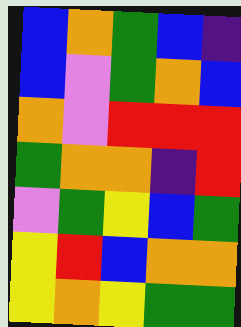[["blue", "orange", "green", "blue", "indigo"], ["blue", "violet", "green", "orange", "blue"], ["orange", "violet", "red", "red", "red"], ["green", "orange", "orange", "indigo", "red"], ["violet", "green", "yellow", "blue", "green"], ["yellow", "red", "blue", "orange", "orange"], ["yellow", "orange", "yellow", "green", "green"]]